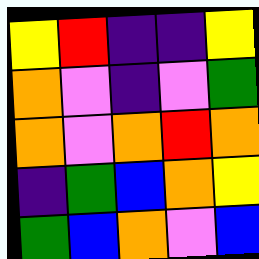[["yellow", "red", "indigo", "indigo", "yellow"], ["orange", "violet", "indigo", "violet", "green"], ["orange", "violet", "orange", "red", "orange"], ["indigo", "green", "blue", "orange", "yellow"], ["green", "blue", "orange", "violet", "blue"]]